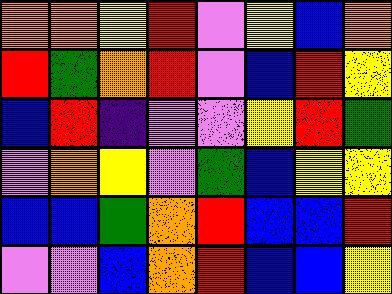[["orange", "orange", "yellow", "red", "violet", "yellow", "blue", "orange"], ["red", "green", "orange", "red", "violet", "blue", "red", "yellow"], ["blue", "red", "indigo", "violet", "violet", "yellow", "red", "green"], ["violet", "orange", "yellow", "violet", "green", "blue", "yellow", "yellow"], ["blue", "blue", "green", "orange", "red", "blue", "blue", "red"], ["violet", "violet", "blue", "orange", "red", "blue", "blue", "yellow"]]